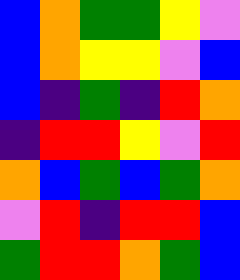[["blue", "orange", "green", "green", "yellow", "violet"], ["blue", "orange", "yellow", "yellow", "violet", "blue"], ["blue", "indigo", "green", "indigo", "red", "orange"], ["indigo", "red", "red", "yellow", "violet", "red"], ["orange", "blue", "green", "blue", "green", "orange"], ["violet", "red", "indigo", "red", "red", "blue"], ["green", "red", "red", "orange", "green", "blue"]]